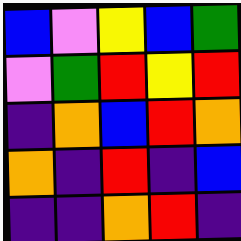[["blue", "violet", "yellow", "blue", "green"], ["violet", "green", "red", "yellow", "red"], ["indigo", "orange", "blue", "red", "orange"], ["orange", "indigo", "red", "indigo", "blue"], ["indigo", "indigo", "orange", "red", "indigo"]]